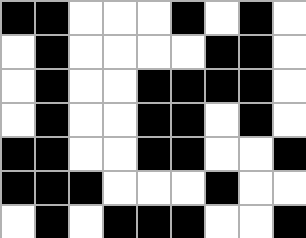[["black", "black", "white", "white", "white", "black", "white", "black", "white"], ["white", "black", "white", "white", "white", "white", "black", "black", "white"], ["white", "black", "white", "white", "black", "black", "black", "black", "white"], ["white", "black", "white", "white", "black", "black", "white", "black", "white"], ["black", "black", "white", "white", "black", "black", "white", "white", "black"], ["black", "black", "black", "white", "white", "white", "black", "white", "white"], ["white", "black", "white", "black", "black", "black", "white", "white", "black"]]